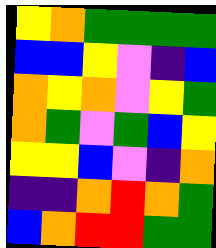[["yellow", "orange", "green", "green", "green", "green"], ["blue", "blue", "yellow", "violet", "indigo", "blue"], ["orange", "yellow", "orange", "violet", "yellow", "green"], ["orange", "green", "violet", "green", "blue", "yellow"], ["yellow", "yellow", "blue", "violet", "indigo", "orange"], ["indigo", "indigo", "orange", "red", "orange", "green"], ["blue", "orange", "red", "red", "green", "green"]]